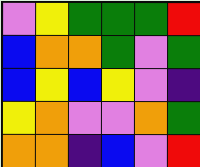[["violet", "yellow", "green", "green", "green", "red"], ["blue", "orange", "orange", "green", "violet", "green"], ["blue", "yellow", "blue", "yellow", "violet", "indigo"], ["yellow", "orange", "violet", "violet", "orange", "green"], ["orange", "orange", "indigo", "blue", "violet", "red"]]